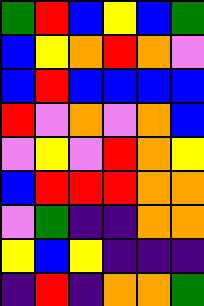[["green", "red", "blue", "yellow", "blue", "green"], ["blue", "yellow", "orange", "red", "orange", "violet"], ["blue", "red", "blue", "blue", "blue", "blue"], ["red", "violet", "orange", "violet", "orange", "blue"], ["violet", "yellow", "violet", "red", "orange", "yellow"], ["blue", "red", "red", "red", "orange", "orange"], ["violet", "green", "indigo", "indigo", "orange", "orange"], ["yellow", "blue", "yellow", "indigo", "indigo", "indigo"], ["indigo", "red", "indigo", "orange", "orange", "green"]]